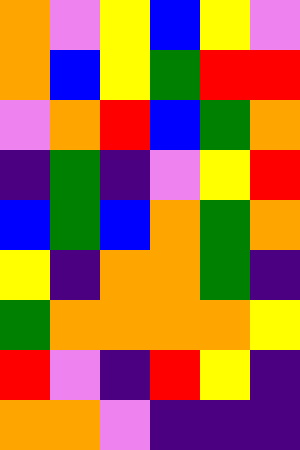[["orange", "violet", "yellow", "blue", "yellow", "violet"], ["orange", "blue", "yellow", "green", "red", "red"], ["violet", "orange", "red", "blue", "green", "orange"], ["indigo", "green", "indigo", "violet", "yellow", "red"], ["blue", "green", "blue", "orange", "green", "orange"], ["yellow", "indigo", "orange", "orange", "green", "indigo"], ["green", "orange", "orange", "orange", "orange", "yellow"], ["red", "violet", "indigo", "red", "yellow", "indigo"], ["orange", "orange", "violet", "indigo", "indigo", "indigo"]]